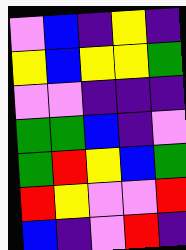[["violet", "blue", "indigo", "yellow", "indigo"], ["yellow", "blue", "yellow", "yellow", "green"], ["violet", "violet", "indigo", "indigo", "indigo"], ["green", "green", "blue", "indigo", "violet"], ["green", "red", "yellow", "blue", "green"], ["red", "yellow", "violet", "violet", "red"], ["blue", "indigo", "violet", "red", "indigo"]]